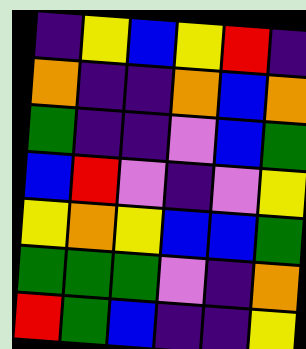[["indigo", "yellow", "blue", "yellow", "red", "indigo"], ["orange", "indigo", "indigo", "orange", "blue", "orange"], ["green", "indigo", "indigo", "violet", "blue", "green"], ["blue", "red", "violet", "indigo", "violet", "yellow"], ["yellow", "orange", "yellow", "blue", "blue", "green"], ["green", "green", "green", "violet", "indigo", "orange"], ["red", "green", "blue", "indigo", "indigo", "yellow"]]